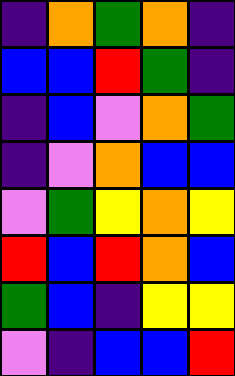[["indigo", "orange", "green", "orange", "indigo"], ["blue", "blue", "red", "green", "indigo"], ["indigo", "blue", "violet", "orange", "green"], ["indigo", "violet", "orange", "blue", "blue"], ["violet", "green", "yellow", "orange", "yellow"], ["red", "blue", "red", "orange", "blue"], ["green", "blue", "indigo", "yellow", "yellow"], ["violet", "indigo", "blue", "blue", "red"]]